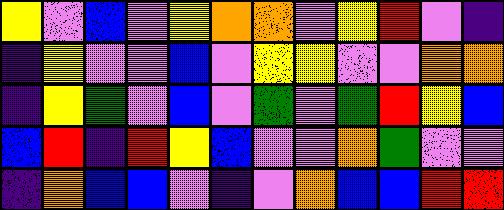[["yellow", "violet", "blue", "violet", "yellow", "orange", "orange", "violet", "yellow", "red", "violet", "indigo"], ["indigo", "yellow", "violet", "violet", "blue", "violet", "yellow", "yellow", "violet", "violet", "orange", "orange"], ["indigo", "yellow", "green", "violet", "blue", "violet", "green", "violet", "green", "red", "yellow", "blue"], ["blue", "red", "indigo", "red", "yellow", "blue", "violet", "violet", "orange", "green", "violet", "violet"], ["indigo", "orange", "blue", "blue", "violet", "indigo", "violet", "orange", "blue", "blue", "red", "red"]]